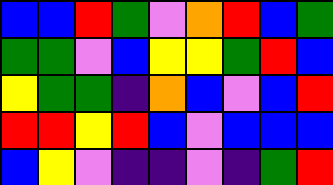[["blue", "blue", "red", "green", "violet", "orange", "red", "blue", "green"], ["green", "green", "violet", "blue", "yellow", "yellow", "green", "red", "blue"], ["yellow", "green", "green", "indigo", "orange", "blue", "violet", "blue", "red"], ["red", "red", "yellow", "red", "blue", "violet", "blue", "blue", "blue"], ["blue", "yellow", "violet", "indigo", "indigo", "violet", "indigo", "green", "red"]]